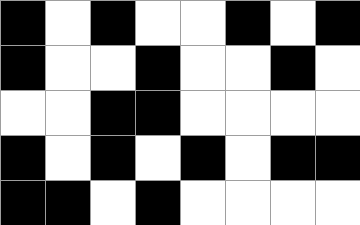[["black", "white", "black", "white", "white", "black", "white", "black"], ["black", "white", "white", "black", "white", "white", "black", "white"], ["white", "white", "black", "black", "white", "white", "white", "white"], ["black", "white", "black", "white", "black", "white", "black", "black"], ["black", "black", "white", "black", "white", "white", "white", "white"]]